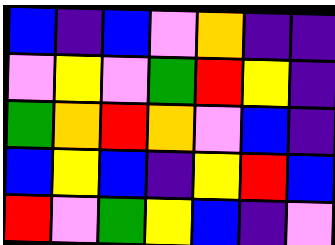[["blue", "indigo", "blue", "violet", "orange", "indigo", "indigo"], ["violet", "yellow", "violet", "green", "red", "yellow", "indigo"], ["green", "orange", "red", "orange", "violet", "blue", "indigo"], ["blue", "yellow", "blue", "indigo", "yellow", "red", "blue"], ["red", "violet", "green", "yellow", "blue", "indigo", "violet"]]